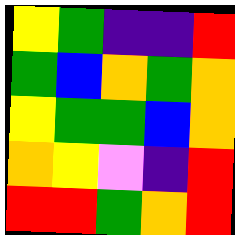[["yellow", "green", "indigo", "indigo", "red"], ["green", "blue", "orange", "green", "orange"], ["yellow", "green", "green", "blue", "orange"], ["orange", "yellow", "violet", "indigo", "red"], ["red", "red", "green", "orange", "red"]]